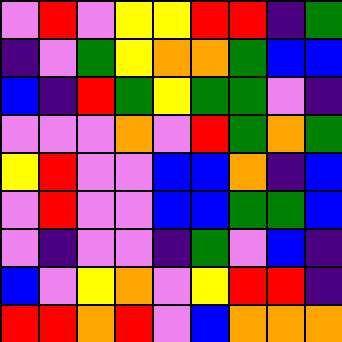[["violet", "red", "violet", "yellow", "yellow", "red", "red", "indigo", "green"], ["indigo", "violet", "green", "yellow", "orange", "orange", "green", "blue", "blue"], ["blue", "indigo", "red", "green", "yellow", "green", "green", "violet", "indigo"], ["violet", "violet", "violet", "orange", "violet", "red", "green", "orange", "green"], ["yellow", "red", "violet", "violet", "blue", "blue", "orange", "indigo", "blue"], ["violet", "red", "violet", "violet", "blue", "blue", "green", "green", "blue"], ["violet", "indigo", "violet", "violet", "indigo", "green", "violet", "blue", "indigo"], ["blue", "violet", "yellow", "orange", "violet", "yellow", "red", "red", "indigo"], ["red", "red", "orange", "red", "violet", "blue", "orange", "orange", "orange"]]